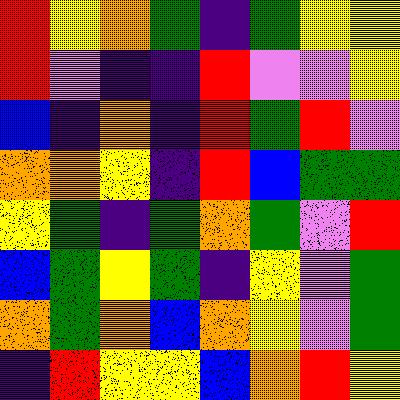[["red", "yellow", "orange", "green", "indigo", "green", "yellow", "yellow"], ["red", "violet", "indigo", "indigo", "red", "violet", "violet", "yellow"], ["blue", "indigo", "orange", "indigo", "red", "green", "red", "violet"], ["orange", "orange", "yellow", "indigo", "red", "blue", "green", "green"], ["yellow", "green", "indigo", "green", "orange", "green", "violet", "red"], ["blue", "green", "yellow", "green", "indigo", "yellow", "violet", "green"], ["orange", "green", "orange", "blue", "orange", "yellow", "violet", "green"], ["indigo", "red", "yellow", "yellow", "blue", "orange", "red", "yellow"]]